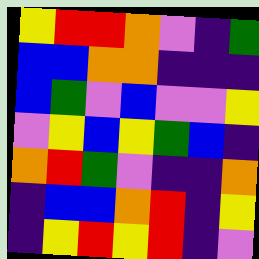[["yellow", "red", "red", "orange", "violet", "indigo", "green"], ["blue", "blue", "orange", "orange", "indigo", "indigo", "indigo"], ["blue", "green", "violet", "blue", "violet", "violet", "yellow"], ["violet", "yellow", "blue", "yellow", "green", "blue", "indigo"], ["orange", "red", "green", "violet", "indigo", "indigo", "orange"], ["indigo", "blue", "blue", "orange", "red", "indigo", "yellow"], ["indigo", "yellow", "red", "yellow", "red", "indigo", "violet"]]